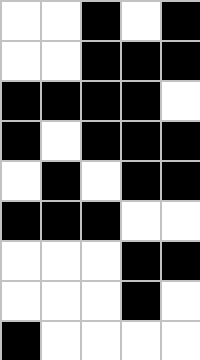[["white", "white", "black", "white", "black"], ["white", "white", "black", "black", "black"], ["black", "black", "black", "black", "white"], ["black", "white", "black", "black", "black"], ["white", "black", "white", "black", "black"], ["black", "black", "black", "white", "white"], ["white", "white", "white", "black", "black"], ["white", "white", "white", "black", "white"], ["black", "white", "white", "white", "white"]]